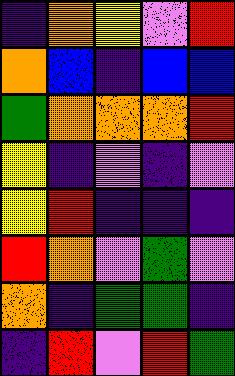[["indigo", "orange", "yellow", "violet", "red"], ["orange", "blue", "indigo", "blue", "blue"], ["green", "orange", "orange", "orange", "red"], ["yellow", "indigo", "violet", "indigo", "violet"], ["yellow", "red", "indigo", "indigo", "indigo"], ["red", "orange", "violet", "green", "violet"], ["orange", "indigo", "green", "green", "indigo"], ["indigo", "red", "violet", "red", "green"]]